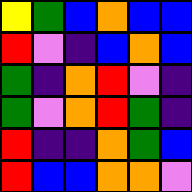[["yellow", "green", "blue", "orange", "blue", "blue"], ["red", "violet", "indigo", "blue", "orange", "blue"], ["green", "indigo", "orange", "red", "violet", "indigo"], ["green", "violet", "orange", "red", "green", "indigo"], ["red", "indigo", "indigo", "orange", "green", "blue"], ["red", "blue", "blue", "orange", "orange", "violet"]]